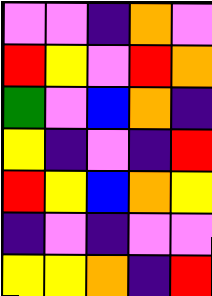[["violet", "violet", "indigo", "orange", "violet"], ["red", "yellow", "violet", "red", "orange"], ["green", "violet", "blue", "orange", "indigo"], ["yellow", "indigo", "violet", "indigo", "red"], ["red", "yellow", "blue", "orange", "yellow"], ["indigo", "violet", "indigo", "violet", "violet"], ["yellow", "yellow", "orange", "indigo", "red"]]